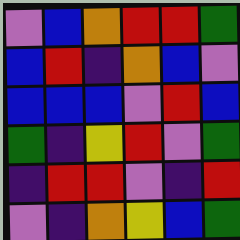[["violet", "blue", "orange", "red", "red", "green"], ["blue", "red", "indigo", "orange", "blue", "violet"], ["blue", "blue", "blue", "violet", "red", "blue"], ["green", "indigo", "yellow", "red", "violet", "green"], ["indigo", "red", "red", "violet", "indigo", "red"], ["violet", "indigo", "orange", "yellow", "blue", "green"]]